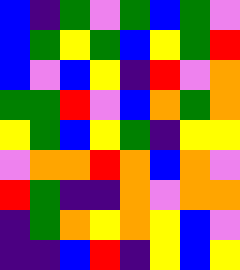[["blue", "indigo", "green", "violet", "green", "blue", "green", "violet"], ["blue", "green", "yellow", "green", "blue", "yellow", "green", "red"], ["blue", "violet", "blue", "yellow", "indigo", "red", "violet", "orange"], ["green", "green", "red", "violet", "blue", "orange", "green", "orange"], ["yellow", "green", "blue", "yellow", "green", "indigo", "yellow", "yellow"], ["violet", "orange", "orange", "red", "orange", "blue", "orange", "violet"], ["red", "green", "indigo", "indigo", "orange", "violet", "orange", "orange"], ["indigo", "green", "orange", "yellow", "orange", "yellow", "blue", "violet"], ["indigo", "indigo", "blue", "red", "indigo", "yellow", "blue", "yellow"]]